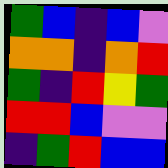[["green", "blue", "indigo", "blue", "violet"], ["orange", "orange", "indigo", "orange", "red"], ["green", "indigo", "red", "yellow", "green"], ["red", "red", "blue", "violet", "violet"], ["indigo", "green", "red", "blue", "blue"]]